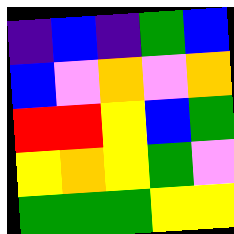[["indigo", "blue", "indigo", "green", "blue"], ["blue", "violet", "orange", "violet", "orange"], ["red", "red", "yellow", "blue", "green"], ["yellow", "orange", "yellow", "green", "violet"], ["green", "green", "green", "yellow", "yellow"]]